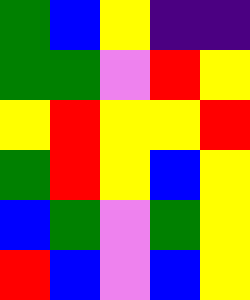[["green", "blue", "yellow", "indigo", "indigo"], ["green", "green", "violet", "red", "yellow"], ["yellow", "red", "yellow", "yellow", "red"], ["green", "red", "yellow", "blue", "yellow"], ["blue", "green", "violet", "green", "yellow"], ["red", "blue", "violet", "blue", "yellow"]]